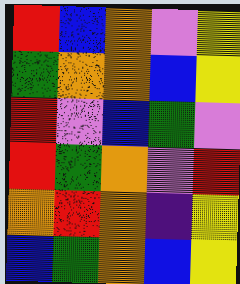[["red", "blue", "orange", "violet", "yellow"], ["green", "orange", "orange", "blue", "yellow"], ["red", "violet", "blue", "green", "violet"], ["red", "green", "orange", "violet", "red"], ["orange", "red", "orange", "indigo", "yellow"], ["blue", "green", "orange", "blue", "yellow"]]